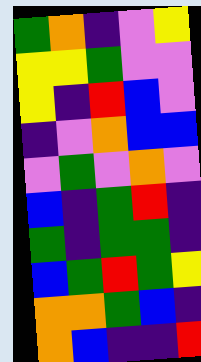[["green", "orange", "indigo", "violet", "yellow"], ["yellow", "yellow", "green", "violet", "violet"], ["yellow", "indigo", "red", "blue", "violet"], ["indigo", "violet", "orange", "blue", "blue"], ["violet", "green", "violet", "orange", "violet"], ["blue", "indigo", "green", "red", "indigo"], ["green", "indigo", "green", "green", "indigo"], ["blue", "green", "red", "green", "yellow"], ["orange", "orange", "green", "blue", "indigo"], ["orange", "blue", "indigo", "indigo", "red"]]